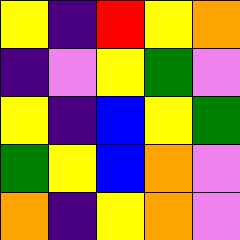[["yellow", "indigo", "red", "yellow", "orange"], ["indigo", "violet", "yellow", "green", "violet"], ["yellow", "indigo", "blue", "yellow", "green"], ["green", "yellow", "blue", "orange", "violet"], ["orange", "indigo", "yellow", "orange", "violet"]]